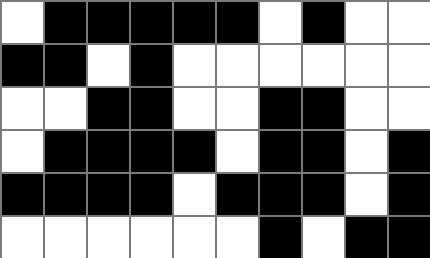[["white", "black", "black", "black", "black", "black", "white", "black", "white", "white"], ["black", "black", "white", "black", "white", "white", "white", "white", "white", "white"], ["white", "white", "black", "black", "white", "white", "black", "black", "white", "white"], ["white", "black", "black", "black", "black", "white", "black", "black", "white", "black"], ["black", "black", "black", "black", "white", "black", "black", "black", "white", "black"], ["white", "white", "white", "white", "white", "white", "black", "white", "black", "black"]]